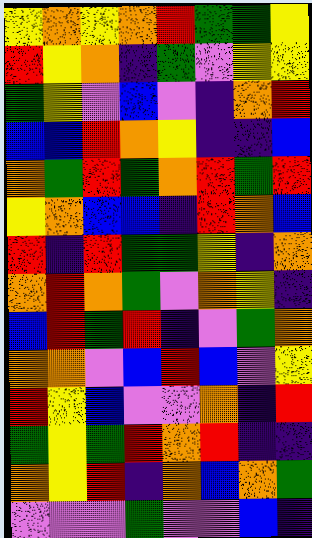[["yellow", "orange", "yellow", "orange", "red", "green", "green", "yellow"], ["red", "yellow", "orange", "indigo", "green", "violet", "yellow", "yellow"], ["green", "yellow", "violet", "blue", "violet", "indigo", "orange", "red"], ["blue", "blue", "red", "orange", "yellow", "indigo", "indigo", "blue"], ["orange", "green", "red", "green", "orange", "red", "green", "red"], ["yellow", "orange", "blue", "blue", "indigo", "red", "orange", "blue"], ["red", "indigo", "red", "green", "green", "yellow", "indigo", "orange"], ["orange", "red", "orange", "green", "violet", "orange", "yellow", "indigo"], ["blue", "red", "green", "red", "indigo", "violet", "green", "orange"], ["orange", "orange", "violet", "blue", "red", "blue", "violet", "yellow"], ["red", "yellow", "blue", "violet", "violet", "orange", "indigo", "red"], ["green", "yellow", "green", "red", "orange", "red", "indigo", "indigo"], ["orange", "yellow", "red", "indigo", "orange", "blue", "orange", "green"], ["violet", "violet", "violet", "green", "violet", "violet", "blue", "indigo"]]